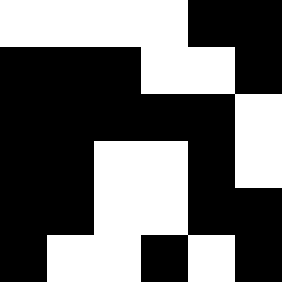[["white", "white", "white", "white", "black", "black"], ["black", "black", "black", "white", "white", "black"], ["black", "black", "black", "black", "black", "white"], ["black", "black", "white", "white", "black", "white"], ["black", "black", "white", "white", "black", "black"], ["black", "white", "white", "black", "white", "black"]]